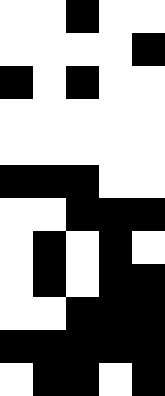[["white", "white", "black", "white", "white"], ["white", "white", "white", "white", "black"], ["black", "white", "black", "white", "white"], ["white", "white", "white", "white", "white"], ["white", "white", "white", "white", "white"], ["black", "black", "black", "white", "white"], ["white", "white", "black", "black", "black"], ["white", "black", "white", "black", "white"], ["white", "black", "white", "black", "black"], ["white", "white", "black", "black", "black"], ["black", "black", "black", "black", "black"], ["white", "black", "black", "white", "black"]]